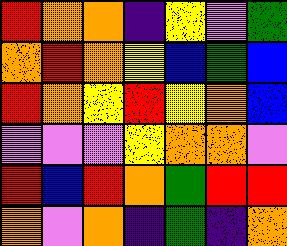[["red", "orange", "orange", "indigo", "yellow", "violet", "green"], ["orange", "red", "orange", "yellow", "blue", "green", "blue"], ["red", "orange", "yellow", "red", "yellow", "orange", "blue"], ["violet", "violet", "violet", "yellow", "orange", "orange", "violet"], ["red", "blue", "red", "orange", "green", "red", "red"], ["orange", "violet", "orange", "indigo", "green", "indigo", "orange"]]